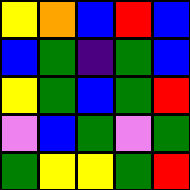[["yellow", "orange", "blue", "red", "blue"], ["blue", "green", "indigo", "green", "blue"], ["yellow", "green", "blue", "green", "red"], ["violet", "blue", "green", "violet", "green"], ["green", "yellow", "yellow", "green", "red"]]